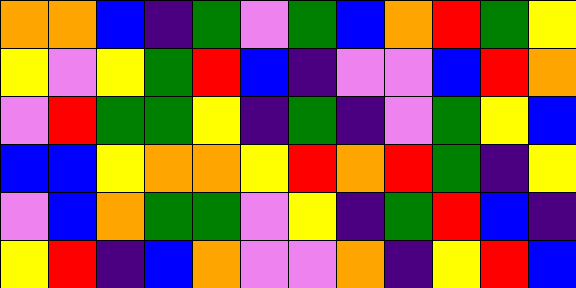[["orange", "orange", "blue", "indigo", "green", "violet", "green", "blue", "orange", "red", "green", "yellow"], ["yellow", "violet", "yellow", "green", "red", "blue", "indigo", "violet", "violet", "blue", "red", "orange"], ["violet", "red", "green", "green", "yellow", "indigo", "green", "indigo", "violet", "green", "yellow", "blue"], ["blue", "blue", "yellow", "orange", "orange", "yellow", "red", "orange", "red", "green", "indigo", "yellow"], ["violet", "blue", "orange", "green", "green", "violet", "yellow", "indigo", "green", "red", "blue", "indigo"], ["yellow", "red", "indigo", "blue", "orange", "violet", "violet", "orange", "indigo", "yellow", "red", "blue"]]